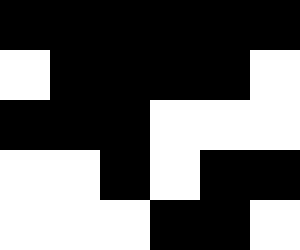[["black", "black", "black", "black", "black", "black"], ["white", "black", "black", "black", "black", "white"], ["black", "black", "black", "white", "white", "white"], ["white", "white", "black", "white", "black", "black"], ["white", "white", "white", "black", "black", "white"]]